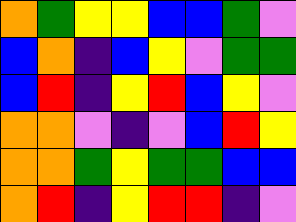[["orange", "green", "yellow", "yellow", "blue", "blue", "green", "violet"], ["blue", "orange", "indigo", "blue", "yellow", "violet", "green", "green"], ["blue", "red", "indigo", "yellow", "red", "blue", "yellow", "violet"], ["orange", "orange", "violet", "indigo", "violet", "blue", "red", "yellow"], ["orange", "orange", "green", "yellow", "green", "green", "blue", "blue"], ["orange", "red", "indigo", "yellow", "red", "red", "indigo", "violet"]]